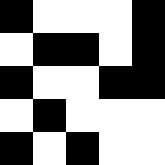[["black", "white", "white", "white", "black"], ["white", "black", "black", "white", "black"], ["black", "white", "white", "black", "black"], ["white", "black", "white", "white", "white"], ["black", "white", "black", "white", "white"]]